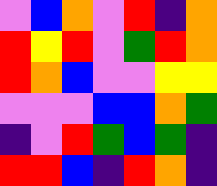[["violet", "blue", "orange", "violet", "red", "indigo", "orange"], ["red", "yellow", "red", "violet", "green", "red", "orange"], ["red", "orange", "blue", "violet", "violet", "yellow", "yellow"], ["violet", "violet", "violet", "blue", "blue", "orange", "green"], ["indigo", "violet", "red", "green", "blue", "green", "indigo"], ["red", "red", "blue", "indigo", "red", "orange", "indigo"]]